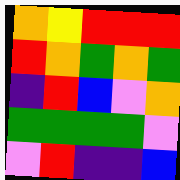[["orange", "yellow", "red", "red", "red"], ["red", "orange", "green", "orange", "green"], ["indigo", "red", "blue", "violet", "orange"], ["green", "green", "green", "green", "violet"], ["violet", "red", "indigo", "indigo", "blue"]]